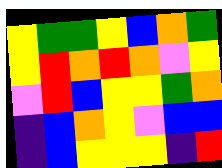[["yellow", "green", "green", "yellow", "blue", "orange", "green"], ["yellow", "red", "orange", "red", "orange", "violet", "yellow"], ["violet", "red", "blue", "yellow", "yellow", "green", "orange"], ["indigo", "blue", "orange", "yellow", "violet", "blue", "blue"], ["indigo", "blue", "yellow", "yellow", "yellow", "indigo", "red"]]